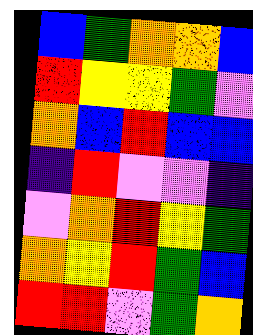[["blue", "green", "orange", "orange", "blue"], ["red", "yellow", "yellow", "green", "violet"], ["orange", "blue", "red", "blue", "blue"], ["indigo", "red", "violet", "violet", "indigo"], ["violet", "orange", "red", "yellow", "green"], ["orange", "yellow", "red", "green", "blue"], ["red", "red", "violet", "green", "orange"]]